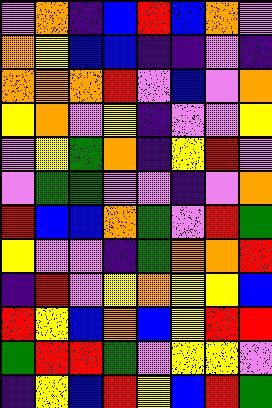[["violet", "orange", "indigo", "blue", "red", "blue", "orange", "violet"], ["orange", "yellow", "blue", "blue", "indigo", "indigo", "violet", "indigo"], ["orange", "orange", "orange", "red", "violet", "blue", "violet", "orange"], ["yellow", "orange", "violet", "yellow", "indigo", "violet", "violet", "yellow"], ["violet", "yellow", "green", "orange", "indigo", "yellow", "red", "violet"], ["violet", "green", "green", "violet", "violet", "indigo", "violet", "orange"], ["red", "blue", "blue", "orange", "green", "violet", "red", "green"], ["yellow", "violet", "violet", "indigo", "green", "orange", "orange", "red"], ["indigo", "red", "violet", "yellow", "orange", "yellow", "yellow", "blue"], ["red", "yellow", "blue", "orange", "blue", "yellow", "red", "red"], ["green", "red", "red", "green", "violet", "yellow", "yellow", "violet"], ["indigo", "yellow", "blue", "red", "yellow", "blue", "red", "green"]]